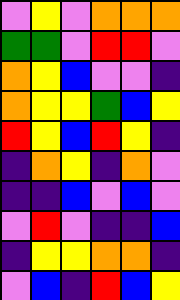[["violet", "yellow", "violet", "orange", "orange", "orange"], ["green", "green", "violet", "red", "red", "violet"], ["orange", "yellow", "blue", "violet", "violet", "indigo"], ["orange", "yellow", "yellow", "green", "blue", "yellow"], ["red", "yellow", "blue", "red", "yellow", "indigo"], ["indigo", "orange", "yellow", "indigo", "orange", "violet"], ["indigo", "indigo", "blue", "violet", "blue", "violet"], ["violet", "red", "violet", "indigo", "indigo", "blue"], ["indigo", "yellow", "yellow", "orange", "orange", "indigo"], ["violet", "blue", "indigo", "red", "blue", "yellow"]]